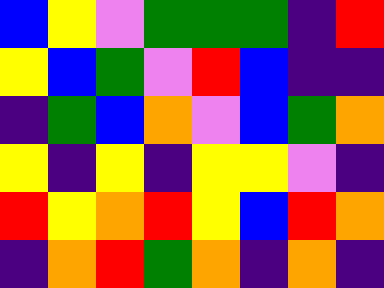[["blue", "yellow", "violet", "green", "green", "green", "indigo", "red"], ["yellow", "blue", "green", "violet", "red", "blue", "indigo", "indigo"], ["indigo", "green", "blue", "orange", "violet", "blue", "green", "orange"], ["yellow", "indigo", "yellow", "indigo", "yellow", "yellow", "violet", "indigo"], ["red", "yellow", "orange", "red", "yellow", "blue", "red", "orange"], ["indigo", "orange", "red", "green", "orange", "indigo", "orange", "indigo"]]